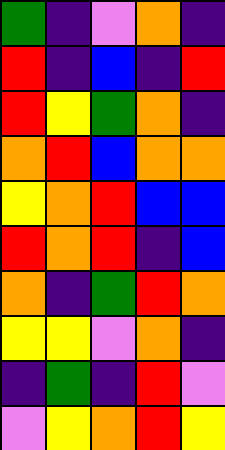[["green", "indigo", "violet", "orange", "indigo"], ["red", "indigo", "blue", "indigo", "red"], ["red", "yellow", "green", "orange", "indigo"], ["orange", "red", "blue", "orange", "orange"], ["yellow", "orange", "red", "blue", "blue"], ["red", "orange", "red", "indigo", "blue"], ["orange", "indigo", "green", "red", "orange"], ["yellow", "yellow", "violet", "orange", "indigo"], ["indigo", "green", "indigo", "red", "violet"], ["violet", "yellow", "orange", "red", "yellow"]]